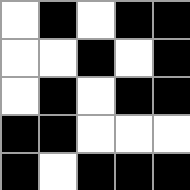[["white", "black", "white", "black", "black"], ["white", "white", "black", "white", "black"], ["white", "black", "white", "black", "black"], ["black", "black", "white", "white", "white"], ["black", "white", "black", "black", "black"]]